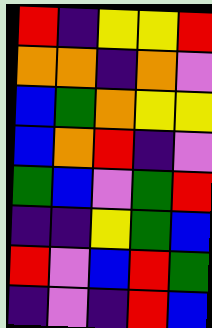[["red", "indigo", "yellow", "yellow", "red"], ["orange", "orange", "indigo", "orange", "violet"], ["blue", "green", "orange", "yellow", "yellow"], ["blue", "orange", "red", "indigo", "violet"], ["green", "blue", "violet", "green", "red"], ["indigo", "indigo", "yellow", "green", "blue"], ["red", "violet", "blue", "red", "green"], ["indigo", "violet", "indigo", "red", "blue"]]